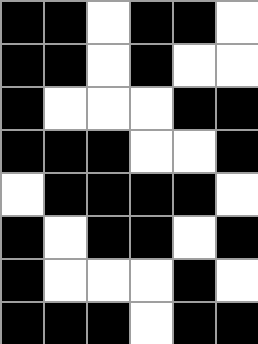[["black", "black", "white", "black", "black", "white"], ["black", "black", "white", "black", "white", "white"], ["black", "white", "white", "white", "black", "black"], ["black", "black", "black", "white", "white", "black"], ["white", "black", "black", "black", "black", "white"], ["black", "white", "black", "black", "white", "black"], ["black", "white", "white", "white", "black", "white"], ["black", "black", "black", "white", "black", "black"]]